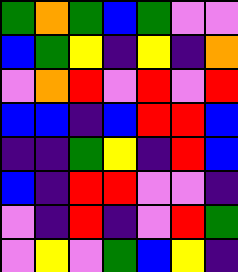[["green", "orange", "green", "blue", "green", "violet", "violet"], ["blue", "green", "yellow", "indigo", "yellow", "indigo", "orange"], ["violet", "orange", "red", "violet", "red", "violet", "red"], ["blue", "blue", "indigo", "blue", "red", "red", "blue"], ["indigo", "indigo", "green", "yellow", "indigo", "red", "blue"], ["blue", "indigo", "red", "red", "violet", "violet", "indigo"], ["violet", "indigo", "red", "indigo", "violet", "red", "green"], ["violet", "yellow", "violet", "green", "blue", "yellow", "indigo"]]